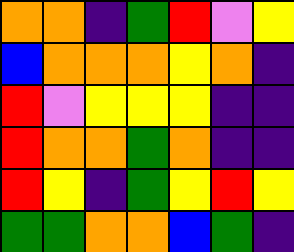[["orange", "orange", "indigo", "green", "red", "violet", "yellow"], ["blue", "orange", "orange", "orange", "yellow", "orange", "indigo"], ["red", "violet", "yellow", "yellow", "yellow", "indigo", "indigo"], ["red", "orange", "orange", "green", "orange", "indigo", "indigo"], ["red", "yellow", "indigo", "green", "yellow", "red", "yellow"], ["green", "green", "orange", "orange", "blue", "green", "indigo"]]